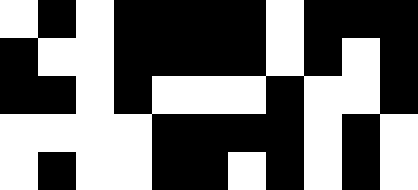[["white", "black", "white", "black", "black", "black", "black", "white", "black", "black", "black"], ["black", "white", "white", "black", "black", "black", "black", "white", "black", "white", "black"], ["black", "black", "white", "black", "white", "white", "white", "black", "white", "white", "black"], ["white", "white", "white", "white", "black", "black", "black", "black", "white", "black", "white"], ["white", "black", "white", "white", "black", "black", "white", "black", "white", "black", "white"]]